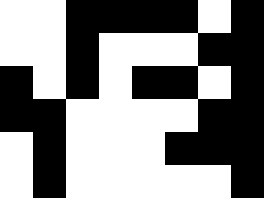[["white", "white", "black", "black", "black", "black", "white", "black"], ["white", "white", "black", "white", "white", "white", "black", "black"], ["black", "white", "black", "white", "black", "black", "white", "black"], ["black", "black", "white", "white", "white", "white", "black", "black"], ["white", "black", "white", "white", "white", "black", "black", "black"], ["white", "black", "white", "white", "white", "white", "white", "black"]]